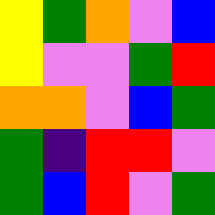[["yellow", "green", "orange", "violet", "blue"], ["yellow", "violet", "violet", "green", "red"], ["orange", "orange", "violet", "blue", "green"], ["green", "indigo", "red", "red", "violet"], ["green", "blue", "red", "violet", "green"]]